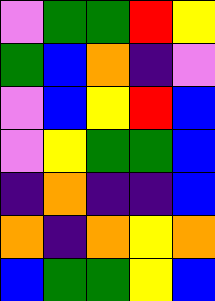[["violet", "green", "green", "red", "yellow"], ["green", "blue", "orange", "indigo", "violet"], ["violet", "blue", "yellow", "red", "blue"], ["violet", "yellow", "green", "green", "blue"], ["indigo", "orange", "indigo", "indigo", "blue"], ["orange", "indigo", "orange", "yellow", "orange"], ["blue", "green", "green", "yellow", "blue"]]